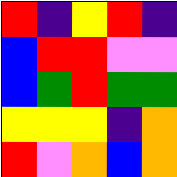[["red", "indigo", "yellow", "red", "indigo"], ["blue", "red", "red", "violet", "violet"], ["blue", "green", "red", "green", "green"], ["yellow", "yellow", "yellow", "indigo", "orange"], ["red", "violet", "orange", "blue", "orange"]]